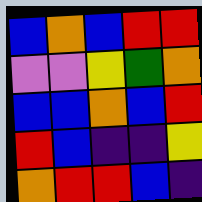[["blue", "orange", "blue", "red", "red"], ["violet", "violet", "yellow", "green", "orange"], ["blue", "blue", "orange", "blue", "red"], ["red", "blue", "indigo", "indigo", "yellow"], ["orange", "red", "red", "blue", "indigo"]]